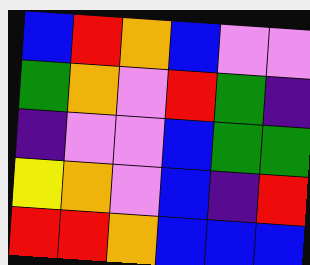[["blue", "red", "orange", "blue", "violet", "violet"], ["green", "orange", "violet", "red", "green", "indigo"], ["indigo", "violet", "violet", "blue", "green", "green"], ["yellow", "orange", "violet", "blue", "indigo", "red"], ["red", "red", "orange", "blue", "blue", "blue"]]